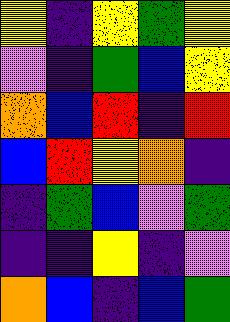[["yellow", "indigo", "yellow", "green", "yellow"], ["violet", "indigo", "green", "blue", "yellow"], ["orange", "blue", "red", "indigo", "red"], ["blue", "red", "yellow", "orange", "indigo"], ["indigo", "green", "blue", "violet", "green"], ["indigo", "indigo", "yellow", "indigo", "violet"], ["orange", "blue", "indigo", "blue", "green"]]